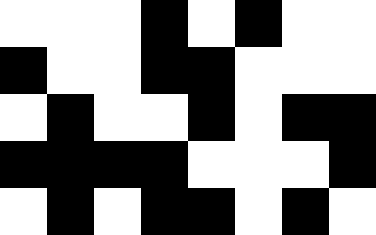[["white", "white", "white", "black", "white", "black", "white", "white"], ["black", "white", "white", "black", "black", "white", "white", "white"], ["white", "black", "white", "white", "black", "white", "black", "black"], ["black", "black", "black", "black", "white", "white", "white", "black"], ["white", "black", "white", "black", "black", "white", "black", "white"]]